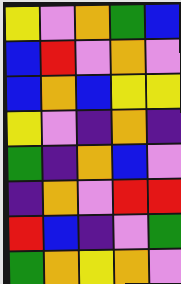[["yellow", "violet", "orange", "green", "blue"], ["blue", "red", "violet", "orange", "violet"], ["blue", "orange", "blue", "yellow", "yellow"], ["yellow", "violet", "indigo", "orange", "indigo"], ["green", "indigo", "orange", "blue", "violet"], ["indigo", "orange", "violet", "red", "red"], ["red", "blue", "indigo", "violet", "green"], ["green", "orange", "yellow", "orange", "violet"]]